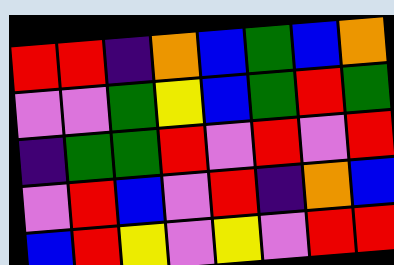[["red", "red", "indigo", "orange", "blue", "green", "blue", "orange"], ["violet", "violet", "green", "yellow", "blue", "green", "red", "green"], ["indigo", "green", "green", "red", "violet", "red", "violet", "red"], ["violet", "red", "blue", "violet", "red", "indigo", "orange", "blue"], ["blue", "red", "yellow", "violet", "yellow", "violet", "red", "red"]]